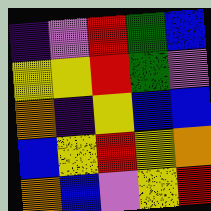[["indigo", "violet", "red", "green", "blue"], ["yellow", "yellow", "red", "green", "violet"], ["orange", "indigo", "yellow", "blue", "blue"], ["blue", "yellow", "red", "yellow", "orange"], ["orange", "blue", "violet", "yellow", "red"]]